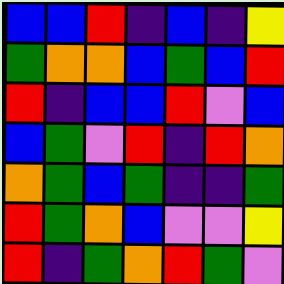[["blue", "blue", "red", "indigo", "blue", "indigo", "yellow"], ["green", "orange", "orange", "blue", "green", "blue", "red"], ["red", "indigo", "blue", "blue", "red", "violet", "blue"], ["blue", "green", "violet", "red", "indigo", "red", "orange"], ["orange", "green", "blue", "green", "indigo", "indigo", "green"], ["red", "green", "orange", "blue", "violet", "violet", "yellow"], ["red", "indigo", "green", "orange", "red", "green", "violet"]]